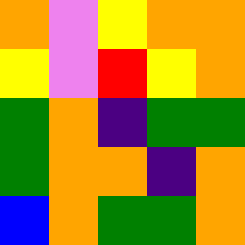[["orange", "violet", "yellow", "orange", "orange"], ["yellow", "violet", "red", "yellow", "orange"], ["green", "orange", "indigo", "green", "green"], ["green", "orange", "orange", "indigo", "orange"], ["blue", "orange", "green", "green", "orange"]]